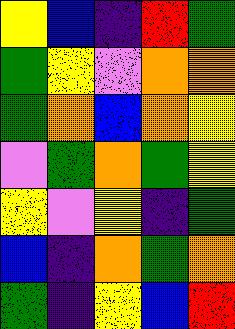[["yellow", "blue", "indigo", "red", "green"], ["green", "yellow", "violet", "orange", "orange"], ["green", "orange", "blue", "orange", "yellow"], ["violet", "green", "orange", "green", "yellow"], ["yellow", "violet", "yellow", "indigo", "green"], ["blue", "indigo", "orange", "green", "orange"], ["green", "indigo", "yellow", "blue", "red"]]